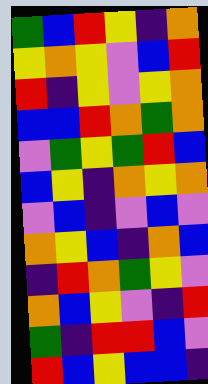[["green", "blue", "red", "yellow", "indigo", "orange"], ["yellow", "orange", "yellow", "violet", "blue", "red"], ["red", "indigo", "yellow", "violet", "yellow", "orange"], ["blue", "blue", "red", "orange", "green", "orange"], ["violet", "green", "yellow", "green", "red", "blue"], ["blue", "yellow", "indigo", "orange", "yellow", "orange"], ["violet", "blue", "indigo", "violet", "blue", "violet"], ["orange", "yellow", "blue", "indigo", "orange", "blue"], ["indigo", "red", "orange", "green", "yellow", "violet"], ["orange", "blue", "yellow", "violet", "indigo", "red"], ["green", "indigo", "red", "red", "blue", "violet"], ["red", "blue", "yellow", "blue", "blue", "indigo"]]